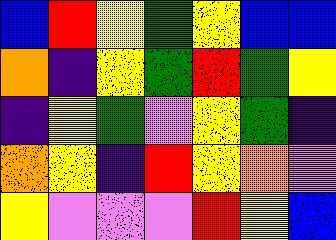[["blue", "red", "yellow", "green", "yellow", "blue", "blue"], ["orange", "indigo", "yellow", "green", "red", "green", "yellow"], ["indigo", "yellow", "green", "violet", "yellow", "green", "indigo"], ["orange", "yellow", "indigo", "red", "yellow", "orange", "violet"], ["yellow", "violet", "violet", "violet", "red", "yellow", "blue"]]